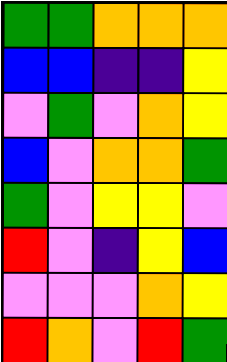[["green", "green", "orange", "orange", "orange"], ["blue", "blue", "indigo", "indigo", "yellow"], ["violet", "green", "violet", "orange", "yellow"], ["blue", "violet", "orange", "orange", "green"], ["green", "violet", "yellow", "yellow", "violet"], ["red", "violet", "indigo", "yellow", "blue"], ["violet", "violet", "violet", "orange", "yellow"], ["red", "orange", "violet", "red", "green"]]